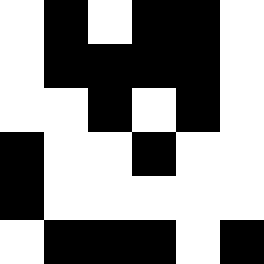[["white", "black", "white", "black", "black", "white"], ["white", "black", "black", "black", "black", "white"], ["white", "white", "black", "white", "black", "white"], ["black", "white", "white", "black", "white", "white"], ["black", "white", "white", "white", "white", "white"], ["white", "black", "black", "black", "white", "black"]]